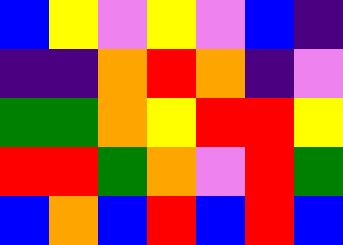[["blue", "yellow", "violet", "yellow", "violet", "blue", "indigo"], ["indigo", "indigo", "orange", "red", "orange", "indigo", "violet"], ["green", "green", "orange", "yellow", "red", "red", "yellow"], ["red", "red", "green", "orange", "violet", "red", "green"], ["blue", "orange", "blue", "red", "blue", "red", "blue"]]